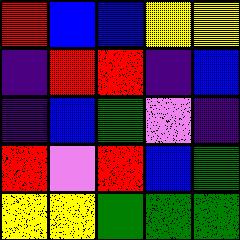[["red", "blue", "blue", "yellow", "yellow"], ["indigo", "red", "red", "indigo", "blue"], ["indigo", "blue", "green", "violet", "indigo"], ["red", "violet", "red", "blue", "green"], ["yellow", "yellow", "green", "green", "green"]]